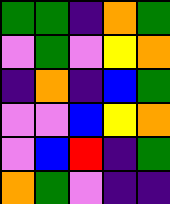[["green", "green", "indigo", "orange", "green"], ["violet", "green", "violet", "yellow", "orange"], ["indigo", "orange", "indigo", "blue", "green"], ["violet", "violet", "blue", "yellow", "orange"], ["violet", "blue", "red", "indigo", "green"], ["orange", "green", "violet", "indigo", "indigo"]]